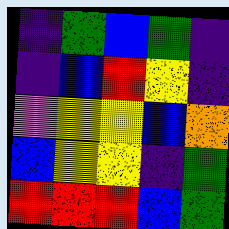[["indigo", "green", "blue", "green", "indigo"], ["indigo", "blue", "red", "yellow", "indigo"], ["violet", "yellow", "yellow", "blue", "orange"], ["blue", "yellow", "yellow", "indigo", "green"], ["red", "red", "red", "blue", "green"]]